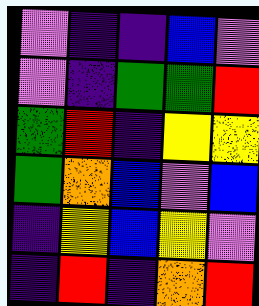[["violet", "indigo", "indigo", "blue", "violet"], ["violet", "indigo", "green", "green", "red"], ["green", "red", "indigo", "yellow", "yellow"], ["green", "orange", "blue", "violet", "blue"], ["indigo", "yellow", "blue", "yellow", "violet"], ["indigo", "red", "indigo", "orange", "red"]]